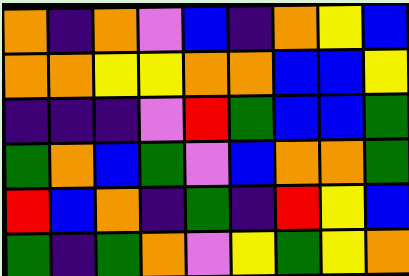[["orange", "indigo", "orange", "violet", "blue", "indigo", "orange", "yellow", "blue"], ["orange", "orange", "yellow", "yellow", "orange", "orange", "blue", "blue", "yellow"], ["indigo", "indigo", "indigo", "violet", "red", "green", "blue", "blue", "green"], ["green", "orange", "blue", "green", "violet", "blue", "orange", "orange", "green"], ["red", "blue", "orange", "indigo", "green", "indigo", "red", "yellow", "blue"], ["green", "indigo", "green", "orange", "violet", "yellow", "green", "yellow", "orange"]]